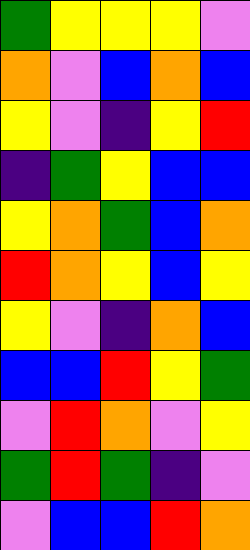[["green", "yellow", "yellow", "yellow", "violet"], ["orange", "violet", "blue", "orange", "blue"], ["yellow", "violet", "indigo", "yellow", "red"], ["indigo", "green", "yellow", "blue", "blue"], ["yellow", "orange", "green", "blue", "orange"], ["red", "orange", "yellow", "blue", "yellow"], ["yellow", "violet", "indigo", "orange", "blue"], ["blue", "blue", "red", "yellow", "green"], ["violet", "red", "orange", "violet", "yellow"], ["green", "red", "green", "indigo", "violet"], ["violet", "blue", "blue", "red", "orange"]]